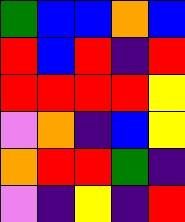[["green", "blue", "blue", "orange", "blue"], ["red", "blue", "red", "indigo", "red"], ["red", "red", "red", "red", "yellow"], ["violet", "orange", "indigo", "blue", "yellow"], ["orange", "red", "red", "green", "indigo"], ["violet", "indigo", "yellow", "indigo", "red"]]